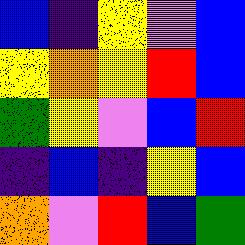[["blue", "indigo", "yellow", "violet", "blue"], ["yellow", "orange", "yellow", "red", "blue"], ["green", "yellow", "violet", "blue", "red"], ["indigo", "blue", "indigo", "yellow", "blue"], ["orange", "violet", "red", "blue", "green"]]